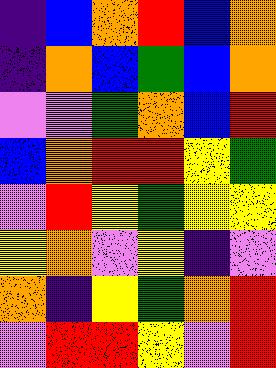[["indigo", "blue", "orange", "red", "blue", "orange"], ["indigo", "orange", "blue", "green", "blue", "orange"], ["violet", "violet", "green", "orange", "blue", "red"], ["blue", "orange", "red", "red", "yellow", "green"], ["violet", "red", "yellow", "green", "yellow", "yellow"], ["yellow", "orange", "violet", "yellow", "indigo", "violet"], ["orange", "indigo", "yellow", "green", "orange", "red"], ["violet", "red", "red", "yellow", "violet", "red"]]